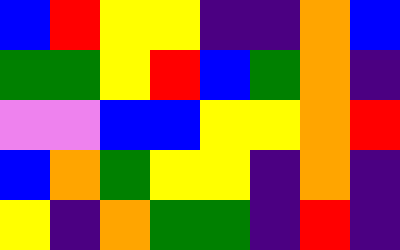[["blue", "red", "yellow", "yellow", "indigo", "indigo", "orange", "blue"], ["green", "green", "yellow", "red", "blue", "green", "orange", "indigo"], ["violet", "violet", "blue", "blue", "yellow", "yellow", "orange", "red"], ["blue", "orange", "green", "yellow", "yellow", "indigo", "orange", "indigo"], ["yellow", "indigo", "orange", "green", "green", "indigo", "red", "indigo"]]